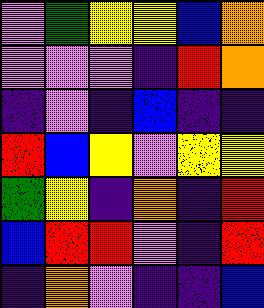[["violet", "green", "yellow", "yellow", "blue", "orange"], ["violet", "violet", "violet", "indigo", "red", "orange"], ["indigo", "violet", "indigo", "blue", "indigo", "indigo"], ["red", "blue", "yellow", "violet", "yellow", "yellow"], ["green", "yellow", "indigo", "orange", "indigo", "red"], ["blue", "red", "red", "violet", "indigo", "red"], ["indigo", "orange", "violet", "indigo", "indigo", "blue"]]